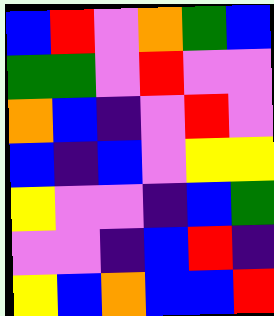[["blue", "red", "violet", "orange", "green", "blue"], ["green", "green", "violet", "red", "violet", "violet"], ["orange", "blue", "indigo", "violet", "red", "violet"], ["blue", "indigo", "blue", "violet", "yellow", "yellow"], ["yellow", "violet", "violet", "indigo", "blue", "green"], ["violet", "violet", "indigo", "blue", "red", "indigo"], ["yellow", "blue", "orange", "blue", "blue", "red"]]